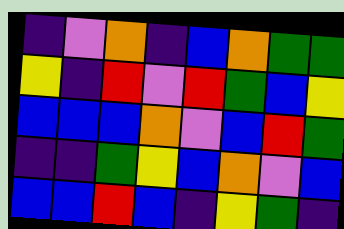[["indigo", "violet", "orange", "indigo", "blue", "orange", "green", "green"], ["yellow", "indigo", "red", "violet", "red", "green", "blue", "yellow"], ["blue", "blue", "blue", "orange", "violet", "blue", "red", "green"], ["indigo", "indigo", "green", "yellow", "blue", "orange", "violet", "blue"], ["blue", "blue", "red", "blue", "indigo", "yellow", "green", "indigo"]]